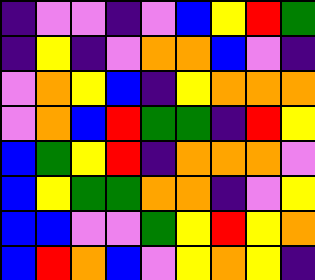[["indigo", "violet", "violet", "indigo", "violet", "blue", "yellow", "red", "green"], ["indigo", "yellow", "indigo", "violet", "orange", "orange", "blue", "violet", "indigo"], ["violet", "orange", "yellow", "blue", "indigo", "yellow", "orange", "orange", "orange"], ["violet", "orange", "blue", "red", "green", "green", "indigo", "red", "yellow"], ["blue", "green", "yellow", "red", "indigo", "orange", "orange", "orange", "violet"], ["blue", "yellow", "green", "green", "orange", "orange", "indigo", "violet", "yellow"], ["blue", "blue", "violet", "violet", "green", "yellow", "red", "yellow", "orange"], ["blue", "red", "orange", "blue", "violet", "yellow", "orange", "yellow", "indigo"]]